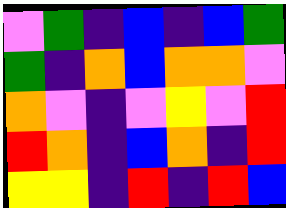[["violet", "green", "indigo", "blue", "indigo", "blue", "green"], ["green", "indigo", "orange", "blue", "orange", "orange", "violet"], ["orange", "violet", "indigo", "violet", "yellow", "violet", "red"], ["red", "orange", "indigo", "blue", "orange", "indigo", "red"], ["yellow", "yellow", "indigo", "red", "indigo", "red", "blue"]]